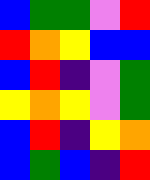[["blue", "green", "green", "violet", "red"], ["red", "orange", "yellow", "blue", "blue"], ["blue", "red", "indigo", "violet", "green"], ["yellow", "orange", "yellow", "violet", "green"], ["blue", "red", "indigo", "yellow", "orange"], ["blue", "green", "blue", "indigo", "red"]]